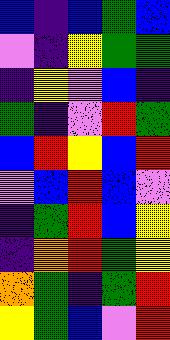[["blue", "indigo", "blue", "green", "blue"], ["violet", "indigo", "yellow", "green", "green"], ["indigo", "yellow", "violet", "blue", "indigo"], ["green", "indigo", "violet", "red", "green"], ["blue", "red", "yellow", "blue", "red"], ["violet", "blue", "red", "blue", "violet"], ["indigo", "green", "red", "blue", "yellow"], ["indigo", "orange", "red", "green", "yellow"], ["orange", "green", "indigo", "green", "red"], ["yellow", "green", "blue", "violet", "red"]]